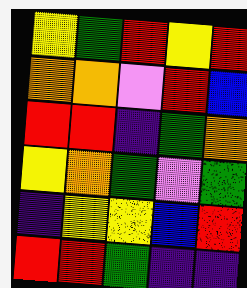[["yellow", "green", "red", "yellow", "red"], ["orange", "orange", "violet", "red", "blue"], ["red", "red", "indigo", "green", "orange"], ["yellow", "orange", "green", "violet", "green"], ["indigo", "yellow", "yellow", "blue", "red"], ["red", "red", "green", "indigo", "indigo"]]